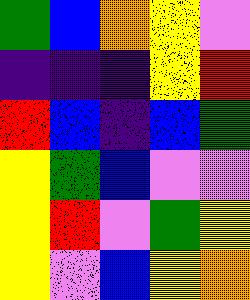[["green", "blue", "orange", "yellow", "violet"], ["indigo", "indigo", "indigo", "yellow", "red"], ["red", "blue", "indigo", "blue", "green"], ["yellow", "green", "blue", "violet", "violet"], ["yellow", "red", "violet", "green", "yellow"], ["yellow", "violet", "blue", "yellow", "orange"]]